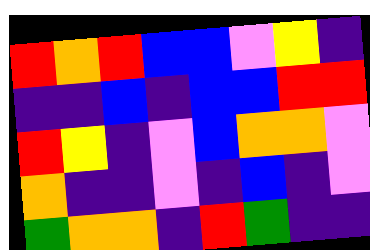[["red", "orange", "red", "blue", "blue", "violet", "yellow", "indigo"], ["indigo", "indigo", "blue", "indigo", "blue", "blue", "red", "red"], ["red", "yellow", "indigo", "violet", "blue", "orange", "orange", "violet"], ["orange", "indigo", "indigo", "violet", "indigo", "blue", "indigo", "violet"], ["green", "orange", "orange", "indigo", "red", "green", "indigo", "indigo"]]